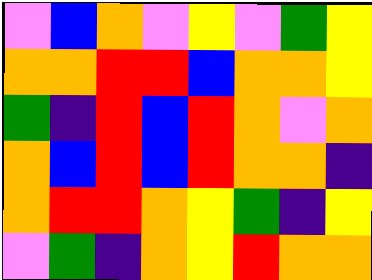[["violet", "blue", "orange", "violet", "yellow", "violet", "green", "yellow"], ["orange", "orange", "red", "red", "blue", "orange", "orange", "yellow"], ["green", "indigo", "red", "blue", "red", "orange", "violet", "orange"], ["orange", "blue", "red", "blue", "red", "orange", "orange", "indigo"], ["orange", "red", "red", "orange", "yellow", "green", "indigo", "yellow"], ["violet", "green", "indigo", "orange", "yellow", "red", "orange", "orange"]]